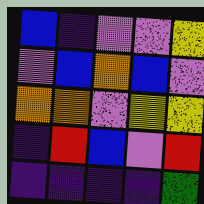[["blue", "indigo", "violet", "violet", "yellow"], ["violet", "blue", "orange", "blue", "violet"], ["orange", "orange", "violet", "yellow", "yellow"], ["indigo", "red", "blue", "violet", "red"], ["indigo", "indigo", "indigo", "indigo", "green"]]